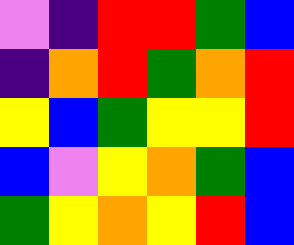[["violet", "indigo", "red", "red", "green", "blue"], ["indigo", "orange", "red", "green", "orange", "red"], ["yellow", "blue", "green", "yellow", "yellow", "red"], ["blue", "violet", "yellow", "orange", "green", "blue"], ["green", "yellow", "orange", "yellow", "red", "blue"]]